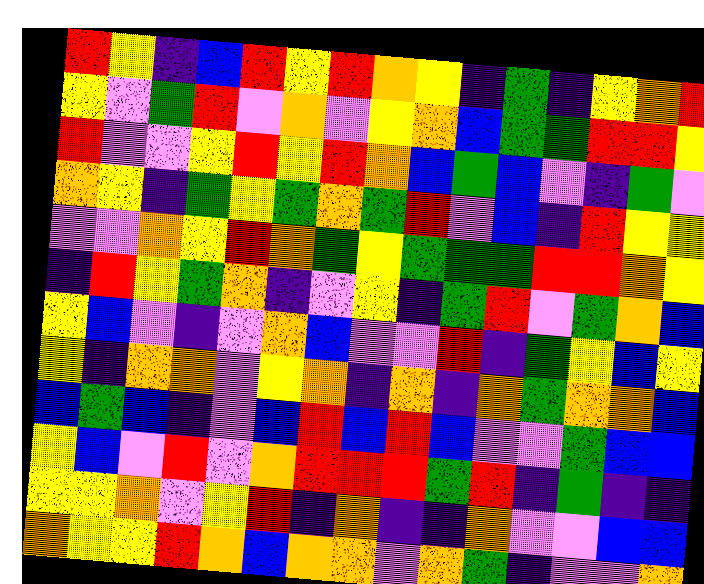[["red", "yellow", "indigo", "blue", "red", "yellow", "red", "orange", "yellow", "indigo", "green", "indigo", "yellow", "orange", "red"], ["yellow", "violet", "green", "red", "violet", "orange", "violet", "yellow", "orange", "blue", "green", "green", "red", "red", "yellow"], ["red", "violet", "violet", "yellow", "red", "yellow", "red", "orange", "blue", "green", "blue", "violet", "indigo", "green", "violet"], ["orange", "yellow", "indigo", "green", "yellow", "green", "orange", "green", "red", "violet", "blue", "indigo", "red", "yellow", "yellow"], ["violet", "violet", "orange", "yellow", "red", "orange", "green", "yellow", "green", "green", "green", "red", "red", "orange", "yellow"], ["indigo", "red", "yellow", "green", "orange", "indigo", "violet", "yellow", "indigo", "green", "red", "violet", "green", "orange", "blue"], ["yellow", "blue", "violet", "indigo", "violet", "orange", "blue", "violet", "violet", "red", "indigo", "green", "yellow", "blue", "yellow"], ["yellow", "indigo", "orange", "orange", "violet", "yellow", "orange", "indigo", "orange", "indigo", "orange", "green", "orange", "orange", "blue"], ["blue", "green", "blue", "indigo", "violet", "blue", "red", "blue", "red", "blue", "violet", "violet", "green", "blue", "blue"], ["yellow", "blue", "violet", "red", "violet", "orange", "red", "red", "red", "green", "red", "indigo", "green", "indigo", "indigo"], ["yellow", "yellow", "orange", "violet", "yellow", "red", "indigo", "orange", "indigo", "indigo", "orange", "violet", "violet", "blue", "blue"], ["orange", "yellow", "yellow", "red", "orange", "blue", "orange", "orange", "violet", "orange", "green", "indigo", "violet", "violet", "orange"]]